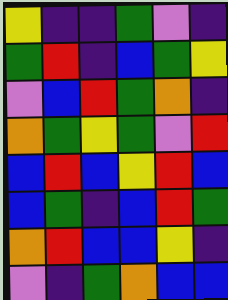[["yellow", "indigo", "indigo", "green", "violet", "indigo"], ["green", "red", "indigo", "blue", "green", "yellow"], ["violet", "blue", "red", "green", "orange", "indigo"], ["orange", "green", "yellow", "green", "violet", "red"], ["blue", "red", "blue", "yellow", "red", "blue"], ["blue", "green", "indigo", "blue", "red", "green"], ["orange", "red", "blue", "blue", "yellow", "indigo"], ["violet", "indigo", "green", "orange", "blue", "blue"]]